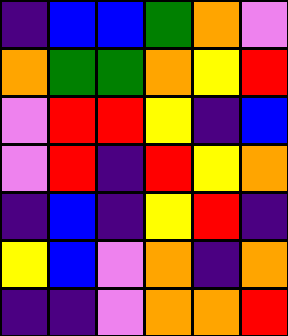[["indigo", "blue", "blue", "green", "orange", "violet"], ["orange", "green", "green", "orange", "yellow", "red"], ["violet", "red", "red", "yellow", "indigo", "blue"], ["violet", "red", "indigo", "red", "yellow", "orange"], ["indigo", "blue", "indigo", "yellow", "red", "indigo"], ["yellow", "blue", "violet", "orange", "indigo", "orange"], ["indigo", "indigo", "violet", "orange", "orange", "red"]]